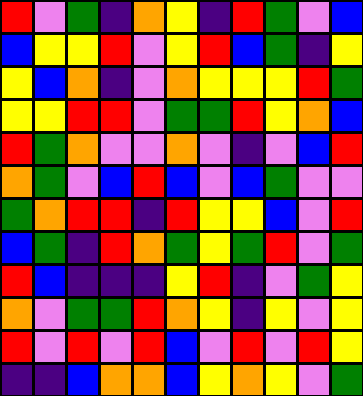[["red", "violet", "green", "indigo", "orange", "yellow", "indigo", "red", "green", "violet", "blue"], ["blue", "yellow", "yellow", "red", "violet", "yellow", "red", "blue", "green", "indigo", "yellow"], ["yellow", "blue", "orange", "indigo", "violet", "orange", "yellow", "yellow", "yellow", "red", "green"], ["yellow", "yellow", "red", "red", "violet", "green", "green", "red", "yellow", "orange", "blue"], ["red", "green", "orange", "violet", "violet", "orange", "violet", "indigo", "violet", "blue", "red"], ["orange", "green", "violet", "blue", "red", "blue", "violet", "blue", "green", "violet", "violet"], ["green", "orange", "red", "red", "indigo", "red", "yellow", "yellow", "blue", "violet", "red"], ["blue", "green", "indigo", "red", "orange", "green", "yellow", "green", "red", "violet", "green"], ["red", "blue", "indigo", "indigo", "indigo", "yellow", "red", "indigo", "violet", "green", "yellow"], ["orange", "violet", "green", "green", "red", "orange", "yellow", "indigo", "yellow", "violet", "yellow"], ["red", "violet", "red", "violet", "red", "blue", "violet", "red", "violet", "red", "yellow"], ["indigo", "indigo", "blue", "orange", "orange", "blue", "yellow", "orange", "yellow", "violet", "green"]]